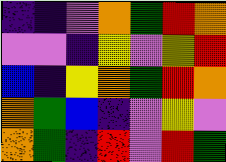[["indigo", "indigo", "violet", "orange", "green", "red", "orange"], ["violet", "violet", "indigo", "yellow", "violet", "yellow", "red"], ["blue", "indigo", "yellow", "orange", "green", "red", "orange"], ["orange", "green", "blue", "indigo", "violet", "yellow", "violet"], ["orange", "green", "indigo", "red", "violet", "red", "green"]]